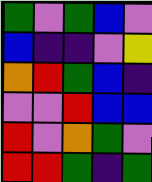[["green", "violet", "green", "blue", "violet"], ["blue", "indigo", "indigo", "violet", "yellow"], ["orange", "red", "green", "blue", "indigo"], ["violet", "violet", "red", "blue", "blue"], ["red", "violet", "orange", "green", "violet"], ["red", "red", "green", "indigo", "green"]]